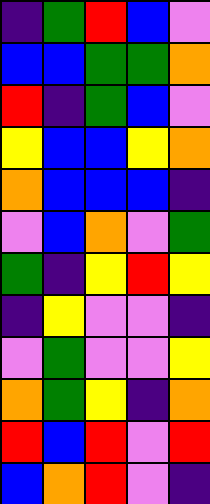[["indigo", "green", "red", "blue", "violet"], ["blue", "blue", "green", "green", "orange"], ["red", "indigo", "green", "blue", "violet"], ["yellow", "blue", "blue", "yellow", "orange"], ["orange", "blue", "blue", "blue", "indigo"], ["violet", "blue", "orange", "violet", "green"], ["green", "indigo", "yellow", "red", "yellow"], ["indigo", "yellow", "violet", "violet", "indigo"], ["violet", "green", "violet", "violet", "yellow"], ["orange", "green", "yellow", "indigo", "orange"], ["red", "blue", "red", "violet", "red"], ["blue", "orange", "red", "violet", "indigo"]]